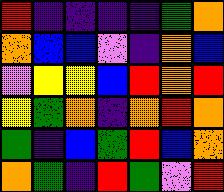[["red", "indigo", "indigo", "indigo", "indigo", "green", "orange"], ["orange", "blue", "blue", "violet", "indigo", "orange", "blue"], ["violet", "yellow", "yellow", "blue", "red", "orange", "red"], ["yellow", "green", "orange", "indigo", "orange", "red", "orange"], ["green", "indigo", "blue", "green", "red", "blue", "orange"], ["orange", "green", "indigo", "red", "green", "violet", "red"]]